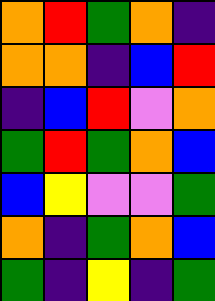[["orange", "red", "green", "orange", "indigo"], ["orange", "orange", "indigo", "blue", "red"], ["indigo", "blue", "red", "violet", "orange"], ["green", "red", "green", "orange", "blue"], ["blue", "yellow", "violet", "violet", "green"], ["orange", "indigo", "green", "orange", "blue"], ["green", "indigo", "yellow", "indigo", "green"]]